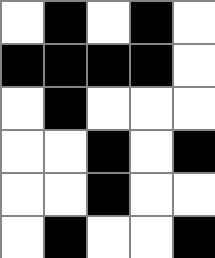[["white", "black", "white", "black", "white"], ["black", "black", "black", "black", "white"], ["white", "black", "white", "white", "white"], ["white", "white", "black", "white", "black"], ["white", "white", "black", "white", "white"], ["white", "black", "white", "white", "black"]]